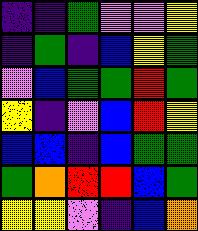[["indigo", "indigo", "green", "violet", "violet", "yellow"], ["indigo", "green", "indigo", "blue", "yellow", "green"], ["violet", "blue", "green", "green", "red", "green"], ["yellow", "indigo", "violet", "blue", "red", "yellow"], ["blue", "blue", "indigo", "blue", "green", "green"], ["green", "orange", "red", "red", "blue", "green"], ["yellow", "yellow", "violet", "indigo", "blue", "orange"]]